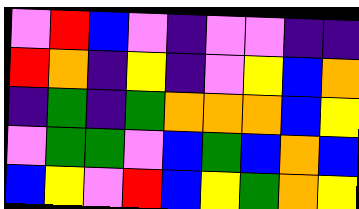[["violet", "red", "blue", "violet", "indigo", "violet", "violet", "indigo", "indigo"], ["red", "orange", "indigo", "yellow", "indigo", "violet", "yellow", "blue", "orange"], ["indigo", "green", "indigo", "green", "orange", "orange", "orange", "blue", "yellow"], ["violet", "green", "green", "violet", "blue", "green", "blue", "orange", "blue"], ["blue", "yellow", "violet", "red", "blue", "yellow", "green", "orange", "yellow"]]